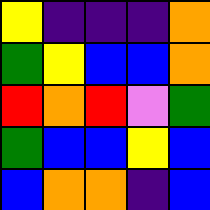[["yellow", "indigo", "indigo", "indigo", "orange"], ["green", "yellow", "blue", "blue", "orange"], ["red", "orange", "red", "violet", "green"], ["green", "blue", "blue", "yellow", "blue"], ["blue", "orange", "orange", "indigo", "blue"]]